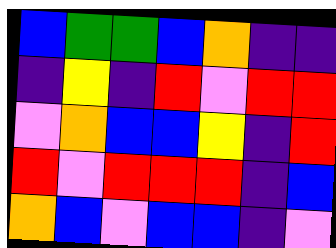[["blue", "green", "green", "blue", "orange", "indigo", "indigo"], ["indigo", "yellow", "indigo", "red", "violet", "red", "red"], ["violet", "orange", "blue", "blue", "yellow", "indigo", "red"], ["red", "violet", "red", "red", "red", "indigo", "blue"], ["orange", "blue", "violet", "blue", "blue", "indigo", "violet"]]